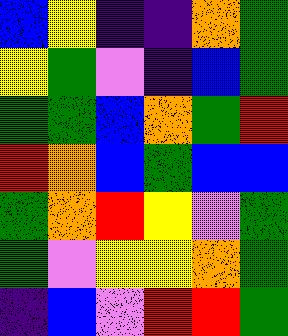[["blue", "yellow", "indigo", "indigo", "orange", "green"], ["yellow", "green", "violet", "indigo", "blue", "green"], ["green", "green", "blue", "orange", "green", "red"], ["red", "orange", "blue", "green", "blue", "blue"], ["green", "orange", "red", "yellow", "violet", "green"], ["green", "violet", "yellow", "yellow", "orange", "green"], ["indigo", "blue", "violet", "red", "red", "green"]]